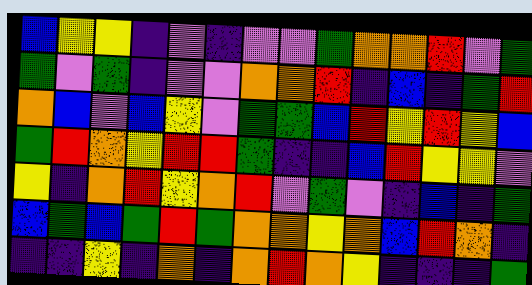[["blue", "yellow", "yellow", "indigo", "violet", "indigo", "violet", "violet", "green", "orange", "orange", "red", "violet", "green"], ["green", "violet", "green", "indigo", "violet", "violet", "orange", "orange", "red", "indigo", "blue", "indigo", "green", "red"], ["orange", "blue", "violet", "blue", "yellow", "violet", "green", "green", "blue", "red", "yellow", "red", "yellow", "blue"], ["green", "red", "orange", "yellow", "red", "red", "green", "indigo", "indigo", "blue", "red", "yellow", "yellow", "violet"], ["yellow", "indigo", "orange", "red", "yellow", "orange", "red", "violet", "green", "violet", "indigo", "blue", "indigo", "green"], ["blue", "green", "blue", "green", "red", "green", "orange", "orange", "yellow", "orange", "blue", "red", "orange", "indigo"], ["indigo", "indigo", "yellow", "indigo", "orange", "indigo", "orange", "red", "orange", "yellow", "indigo", "indigo", "indigo", "green"]]